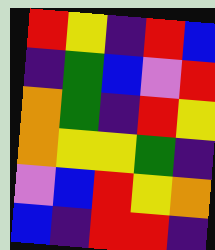[["red", "yellow", "indigo", "red", "blue"], ["indigo", "green", "blue", "violet", "red"], ["orange", "green", "indigo", "red", "yellow"], ["orange", "yellow", "yellow", "green", "indigo"], ["violet", "blue", "red", "yellow", "orange"], ["blue", "indigo", "red", "red", "indigo"]]